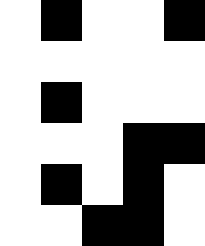[["white", "black", "white", "white", "black"], ["white", "white", "white", "white", "white"], ["white", "black", "white", "white", "white"], ["white", "white", "white", "black", "black"], ["white", "black", "white", "black", "white"], ["white", "white", "black", "black", "white"]]